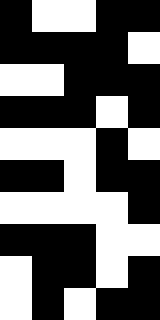[["black", "white", "white", "black", "black"], ["black", "black", "black", "black", "white"], ["white", "white", "black", "black", "black"], ["black", "black", "black", "white", "black"], ["white", "white", "white", "black", "white"], ["black", "black", "white", "black", "black"], ["white", "white", "white", "white", "black"], ["black", "black", "black", "white", "white"], ["white", "black", "black", "white", "black"], ["white", "black", "white", "black", "black"]]